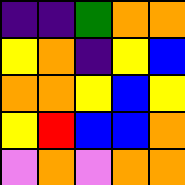[["indigo", "indigo", "green", "orange", "orange"], ["yellow", "orange", "indigo", "yellow", "blue"], ["orange", "orange", "yellow", "blue", "yellow"], ["yellow", "red", "blue", "blue", "orange"], ["violet", "orange", "violet", "orange", "orange"]]